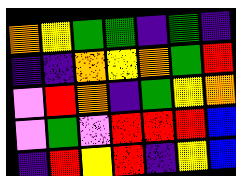[["orange", "yellow", "green", "green", "indigo", "green", "indigo"], ["indigo", "indigo", "orange", "yellow", "orange", "green", "red"], ["violet", "red", "orange", "indigo", "green", "yellow", "orange"], ["violet", "green", "violet", "red", "red", "red", "blue"], ["indigo", "red", "yellow", "red", "indigo", "yellow", "blue"]]